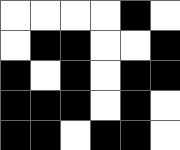[["white", "white", "white", "white", "black", "white"], ["white", "black", "black", "white", "white", "black"], ["black", "white", "black", "white", "black", "black"], ["black", "black", "black", "white", "black", "white"], ["black", "black", "white", "black", "black", "white"]]